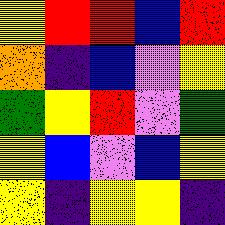[["yellow", "red", "red", "blue", "red"], ["orange", "indigo", "blue", "violet", "yellow"], ["green", "yellow", "red", "violet", "green"], ["yellow", "blue", "violet", "blue", "yellow"], ["yellow", "indigo", "yellow", "yellow", "indigo"]]